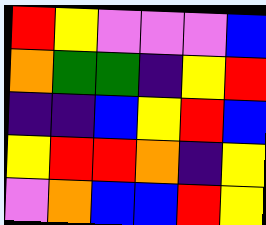[["red", "yellow", "violet", "violet", "violet", "blue"], ["orange", "green", "green", "indigo", "yellow", "red"], ["indigo", "indigo", "blue", "yellow", "red", "blue"], ["yellow", "red", "red", "orange", "indigo", "yellow"], ["violet", "orange", "blue", "blue", "red", "yellow"]]